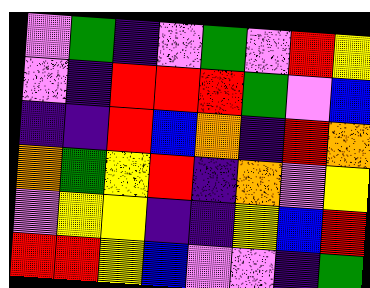[["violet", "green", "indigo", "violet", "green", "violet", "red", "yellow"], ["violet", "indigo", "red", "red", "red", "green", "violet", "blue"], ["indigo", "indigo", "red", "blue", "orange", "indigo", "red", "orange"], ["orange", "green", "yellow", "red", "indigo", "orange", "violet", "yellow"], ["violet", "yellow", "yellow", "indigo", "indigo", "yellow", "blue", "red"], ["red", "red", "yellow", "blue", "violet", "violet", "indigo", "green"]]